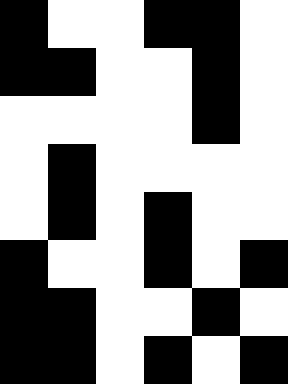[["black", "white", "white", "black", "black", "white"], ["black", "black", "white", "white", "black", "white"], ["white", "white", "white", "white", "black", "white"], ["white", "black", "white", "white", "white", "white"], ["white", "black", "white", "black", "white", "white"], ["black", "white", "white", "black", "white", "black"], ["black", "black", "white", "white", "black", "white"], ["black", "black", "white", "black", "white", "black"]]